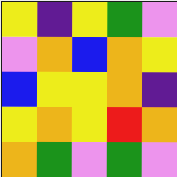[["yellow", "indigo", "yellow", "green", "violet"], ["violet", "orange", "blue", "orange", "yellow"], ["blue", "yellow", "yellow", "orange", "indigo"], ["yellow", "orange", "yellow", "red", "orange"], ["orange", "green", "violet", "green", "violet"]]